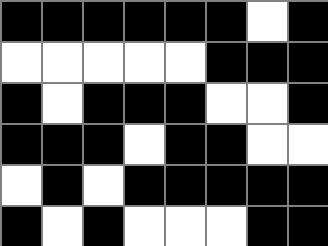[["black", "black", "black", "black", "black", "black", "white", "black"], ["white", "white", "white", "white", "white", "black", "black", "black"], ["black", "white", "black", "black", "black", "white", "white", "black"], ["black", "black", "black", "white", "black", "black", "white", "white"], ["white", "black", "white", "black", "black", "black", "black", "black"], ["black", "white", "black", "white", "white", "white", "black", "black"]]